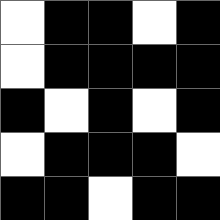[["white", "black", "black", "white", "black"], ["white", "black", "black", "black", "black"], ["black", "white", "black", "white", "black"], ["white", "black", "black", "black", "white"], ["black", "black", "white", "black", "black"]]